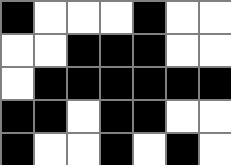[["black", "white", "white", "white", "black", "white", "white"], ["white", "white", "black", "black", "black", "white", "white"], ["white", "black", "black", "black", "black", "black", "black"], ["black", "black", "white", "black", "black", "white", "white"], ["black", "white", "white", "black", "white", "black", "white"]]